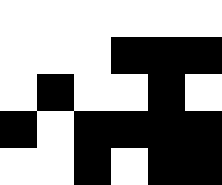[["white", "white", "white", "white", "white", "white"], ["white", "white", "white", "black", "black", "black"], ["white", "black", "white", "white", "black", "white"], ["black", "white", "black", "black", "black", "black"], ["white", "white", "black", "white", "black", "black"]]